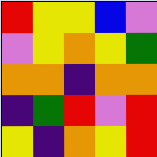[["red", "yellow", "yellow", "blue", "violet"], ["violet", "yellow", "orange", "yellow", "green"], ["orange", "orange", "indigo", "orange", "orange"], ["indigo", "green", "red", "violet", "red"], ["yellow", "indigo", "orange", "yellow", "red"]]